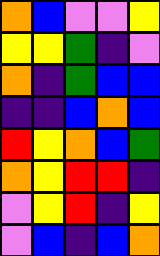[["orange", "blue", "violet", "violet", "yellow"], ["yellow", "yellow", "green", "indigo", "violet"], ["orange", "indigo", "green", "blue", "blue"], ["indigo", "indigo", "blue", "orange", "blue"], ["red", "yellow", "orange", "blue", "green"], ["orange", "yellow", "red", "red", "indigo"], ["violet", "yellow", "red", "indigo", "yellow"], ["violet", "blue", "indigo", "blue", "orange"]]